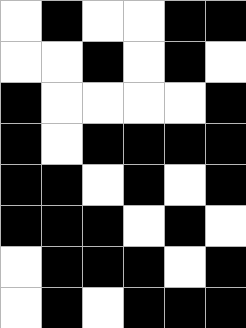[["white", "black", "white", "white", "black", "black"], ["white", "white", "black", "white", "black", "white"], ["black", "white", "white", "white", "white", "black"], ["black", "white", "black", "black", "black", "black"], ["black", "black", "white", "black", "white", "black"], ["black", "black", "black", "white", "black", "white"], ["white", "black", "black", "black", "white", "black"], ["white", "black", "white", "black", "black", "black"]]